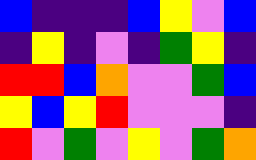[["blue", "indigo", "indigo", "indigo", "blue", "yellow", "violet", "blue"], ["indigo", "yellow", "indigo", "violet", "indigo", "green", "yellow", "indigo"], ["red", "red", "blue", "orange", "violet", "violet", "green", "blue"], ["yellow", "blue", "yellow", "red", "violet", "violet", "violet", "indigo"], ["red", "violet", "green", "violet", "yellow", "violet", "green", "orange"]]